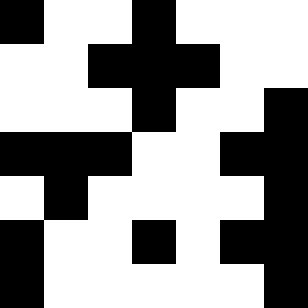[["black", "white", "white", "black", "white", "white", "white"], ["white", "white", "black", "black", "black", "white", "white"], ["white", "white", "white", "black", "white", "white", "black"], ["black", "black", "black", "white", "white", "black", "black"], ["white", "black", "white", "white", "white", "white", "black"], ["black", "white", "white", "black", "white", "black", "black"], ["black", "white", "white", "white", "white", "white", "black"]]